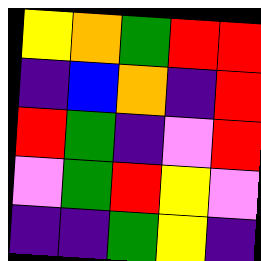[["yellow", "orange", "green", "red", "red"], ["indigo", "blue", "orange", "indigo", "red"], ["red", "green", "indigo", "violet", "red"], ["violet", "green", "red", "yellow", "violet"], ["indigo", "indigo", "green", "yellow", "indigo"]]